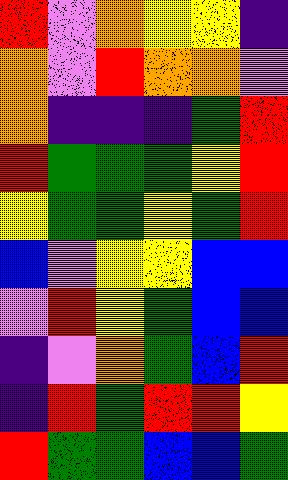[["red", "violet", "orange", "yellow", "yellow", "indigo"], ["orange", "violet", "red", "orange", "orange", "violet"], ["orange", "indigo", "indigo", "indigo", "green", "red"], ["red", "green", "green", "green", "yellow", "red"], ["yellow", "green", "green", "yellow", "green", "red"], ["blue", "violet", "yellow", "yellow", "blue", "blue"], ["violet", "red", "yellow", "green", "blue", "blue"], ["indigo", "violet", "orange", "green", "blue", "red"], ["indigo", "red", "green", "red", "red", "yellow"], ["red", "green", "green", "blue", "blue", "green"]]